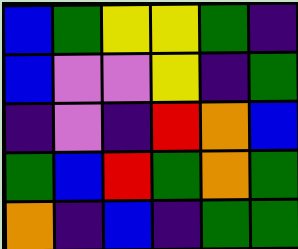[["blue", "green", "yellow", "yellow", "green", "indigo"], ["blue", "violet", "violet", "yellow", "indigo", "green"], ["indigo", "violet", "indigo", "red", "orange", "blue"], ["green", "blue", "red", "green", "orange", "green"], ["orange", "indigo", "blue", "indigo", "green", "green"]]